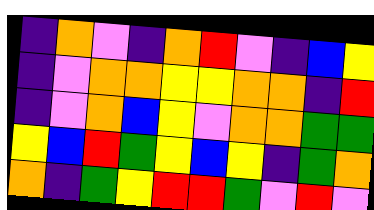[["indigo", "orange", "violet", "indigo", "orange", "red", "violet", "indigo", "blue", "yellow"], ["indigo", "violet", "orange", "orange", "yellow", "yellow", "orange", "orange", "indigo", "red"], ["indigo", "violet", "orange", "blue", "yellow", "violet", "orange", "orange", "green", "green"], ["yellow", "blue", "red", "green", "yellow", "blue", "yellow", "indigo", "green", "orange"], ["orange", "indigo", "green", "yellow", "red", "red", "green", "violet", "red", "violet"]]